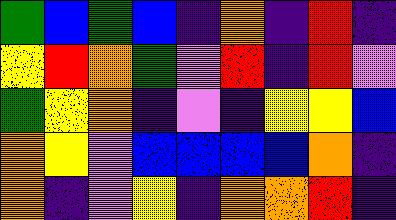[["green", "blue", "green", "blue", "indigo", "orange", "indigo", "red", "indigo"], ["yellow", "red", "orange", "green", "violet", "red", "indigo", "red", "violet"], ["green", "yellow", "orange", "indigo", "violet", "indigo", "yellow", "yellow", "blue"], ["orange", "yellow", "violet", "blue", "blue", "blue", "blue", "orange", "indigo"], ["orange", "indigo", "violet", "yellow", "indigo", "orange", "orange", "red", "indigo"]]